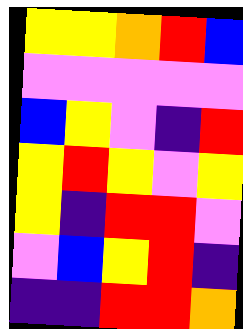[["yellow", "yellow", "orange", "red", "blue"], ["violet", "violet", "violet", "violet", "violet"], ["blue", "yellow", "violet", "indigo", "red"], ["yellow", "red", "yellow", "violet", "yellow"], ["yellow", "indigo", "red", "red", "violet"], ["violet", "blue", "yellow", "red", "indigo"], ["indigo", "indigo", "red", "red", "orange"]]